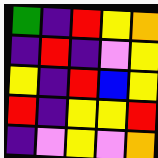[["green", "indigo", "red", "yellow", "orange"], ["indigo", "red", "indigo", "violet", "yellow"], ["yellow", "indigo", "red", "blue", "yellow"], ["red", "indigo", "yellow", "yellow", "red"], ["indigo", "violet", "yellow", "violet", "orange"]]